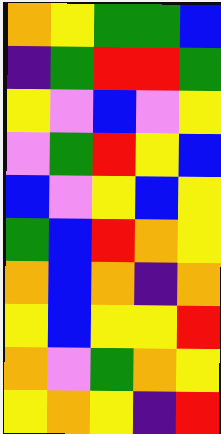[["orange", "yellow", "green", "green", "blue"], ["indigo", "green", "red", "red", "green"], ["yellow", "violet", "blue", "violet", "yellow"], ["violet", "green", "red", "yellow", "blue"], ["blue", "violet", "yellow", "blue", "yellow"], ["green", "blue", "red", "orange", "yellow"], ["orange", "blue", "orange", "indigo", "orange"], ["yellow", "blue", "yellow", "yellow", "red"], ["orange", "violet", "green", "orange", "yellow"], ["yellow", "orange", "yellow", "indigo", "red"]]